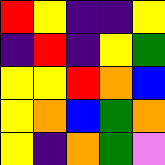[["red", "yellow", "indigo", "indigo", "yellow"], ["indigo", "red", "indigo", "yellow", "green"], ["yellow", "yellow", "red", "orange", "blue"], ["yellow", "orange", "blue", "green", "orange"], ["yellow", "indigo", "orange", "green", "violet"]]